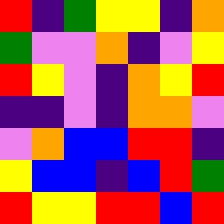[["red", "indigo", "green", "yellow", "yellow", "indigo", "orange"], ["green", "violet", "violet", "orange", "indigo", "violet", "yellow"], ["red", "yellow", "violet", "indigo", "orange", "yellow", "red"], ["indigo", "indigo", "violet", "indigo", "orange", "orange", "violet"], ["violet", "orange", "blue", "blue", "red", "red", "indigo"], ["yellow", "blue", "blue", "indigo", "blue", "red", "green"], ["red", "yellow", "yellow", "red", "red", "blue", "red"]]